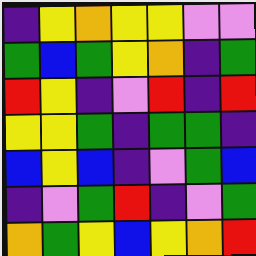[["indigo", "yellow", "orange", "yellow", "yellow", "violet", "violet"], ["green", "blue", "green", "yellow", "orange", "indigo", "green"], ["red", "yellow", "indigo", "violet", "red", "indigo", "red"], ["yellow", "yellow", "green", "indigo", "green", "green", "indigo"], ["blue", "yellow", "blue", "indigo", "violet", "green", "blue"], ["indigo", "violet", "green", "red", "indigo", "violet", "green"], ["orange", "green", "yellow", "blue", "yellow", "orange", "red"]]